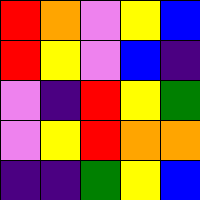[["red", "orange", "violet", "yellow", "blue"], ["red", "yellow", "violet", "blue", "indigo"], ["violet", "indigo", "red", "yellow", "green"], ["violet", "yellow", "red", "orange", "orange"], ["indigo", "indigo", "green", "yellow", "blue"]]